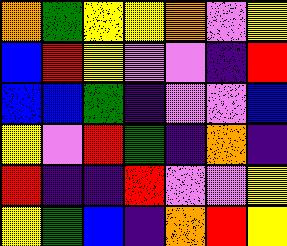[["orange", "green", "yellow", "yellow", "orange", "violet", "yellow"], ["blue", "red", "yellow", "violet", "violet", "indigo", "red"], ["blue", "blue", "green", "indigo", "violet", "violet", "blue"], ["yellow", "violet", "red", "green", "indigo", "orange", "indigo"], ["red", "indigo", "indigo", "red", "violet", "violet", "yellow"], ["yellow", "green", "blue", "indigo", "orange", "red", "yellow"]]